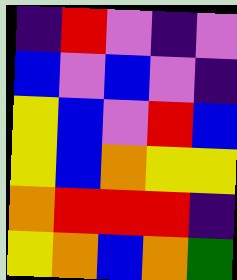[["indigo", "red", "violet", "indigo", "violet"], ["blue", "violet", "blue", "violet", "indigo"], ["yellow", "blue", "violet", "red", "blue"], ["yellow", "blue", "orange", "yellow", "yellow"], ["orange", "red", "red", "red", "indigo"], ["yellow", "orange", "blue", "orange", "green"]]